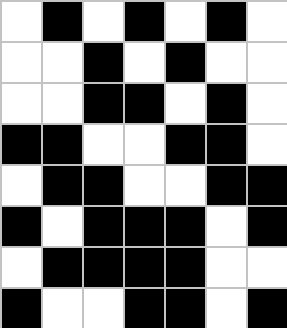[["white", "black", "white", "black", "white", "black", "white"], ["white", "white", "black", "white", "black", "white", "white"], ["white", "white", "black", "black", "white", "black", "white"], ["black", "black", "white", "white", "black", "black", "white"], ["white", "black", "black", "white", "white", "black", "black"], ["black", "white", "black", "black", "black", "white", "black"], ["white", "black", "black", "black", "black", "white", "white"], ["black", "white", "white", "black", "black", "white", "black"]]